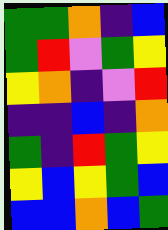[["green", "green", "orange", "indigo", "blue"], ["green", "red", "violet", "green", "yellow"], ["yellow", "orange", "indigo", "violet", "red"], ["indigo", "indigo", "blue", "indigo", "orange"], ["green", "indigo", "red", "green", "yellow"], ["yellow", "blue", "yellow", "green", "blue"], ["blue", "blue", "orange", "blue", "green"]]